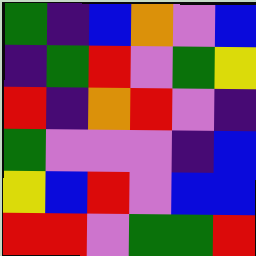[["green", "indigo", "blue", "orange", "violet", "blue"], ["indigo", "green", "red", "violet", "green", "yellow"], ["red", "indigo", "orange", "red", "violet", "indigo"], ["green", "violet", "violet", "violet", "indigo", "blue"], ["yellow", "blue", "red", "violet", "blue", "blue"], ["red", "red", "violet", "green", "green", "red"]]